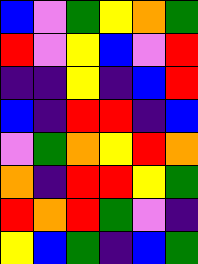[["blue", "violet", "green", "yellow", "orange", "green"], ["red", "violet", "yellow", "blue", "violet", "red"], ["indigo", "indigo", "yellow", "indigo", "blue", "red"], ["blue", "indigo", "red", "red", "indigo", "blue"], ["violet", "green", "orange", "yellow", "red", "orange"], ["orange", "indigo", "red", "red", "yellow", "green"], ["red", "orange", "red", "green", "violet", "indigo"], ["yellow", "blue", "green", "indigo", "blue", "green"]]